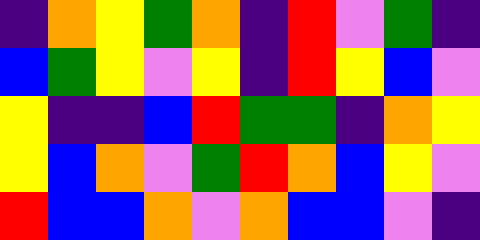[["indigo", "orange", "yellow", "green", "orange", "indigo", "red", "violet", "green", "indigo"], ["blue", "green", "yellow", "violet", "yellow", "indigo", "red", "yellow", "blue", "violet"], ["yellow", "indigo", "indigo", "blue", "red", "green", "green", "indigo", "orange", "yellow"], ["yellow", "blue", "orange", "violet", "green", "red", "orange", "blue", "yellow", "violet"], ["red", "blue", "blue", "orange", "violet", "orange", "blue", "blue", "violet", "indigo"]]